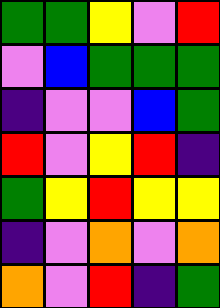[["green", "green", "yellow", "violet", "red"], ["violet", "blue", "green", "green", "green"], ["indigo", "violet", "violet", "blue", "green"], ["red", "violet", "yellow", "red", "indigo"], ["green", "yellow", "red", "yellow", "yellow"], ["indigo", "violet", "orange", "violet", "orange"], ["orange", "violet", "red", "indigo", "green"]]